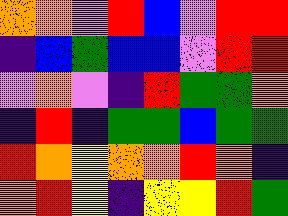[["orange", "orange", "violet", "red", "blue", "violet", "red", "red"], ["indigo", "blue", "green", "blue", "blue", "violet", "red", "red"], ["violet", "orange", "violet", "indigo", "red", "green", "green", "orange"], ["indigo", "red", "indigo", "green", "green", "blue", "green", "green"], ["red", "orange", "yellow", "orange", "orange", "red", "orange", "indigo"], ["orange", "red", "yellow", "indigo", "yellow", "yellow", "red", "green"]]